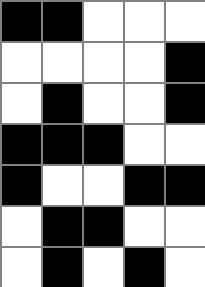[["black", "black", "white", "white", "white"], ["white", "white", "white", "white", "black"], ["white", "black", "white", "white", "black"], ["black", "black", "black", "white", "white"], ["black", "white", "white", "black", "black"], ["white", "black", "black", "white", "white"], ["white", "black", "white", "black", "white"]]